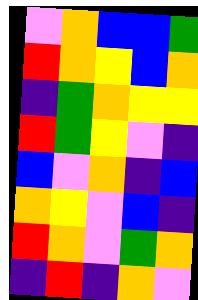[["violet", "orange", "blue", "blue", "green"], ["red", "orange", "yellow", "blue", "orange"], ["indigo", "green", "orange", "yellow", "yellow"], ["red", "green", "yellow", "violet", "indigo"], ["blue", "violet", "orange", "indigo", "blue"], ["orange", "yellow", "violet", "blue", "indigo"], ["red", "orange", "violet", "green", "orange"], ["indigo", "red", "indigo", "orange", "violet"]]